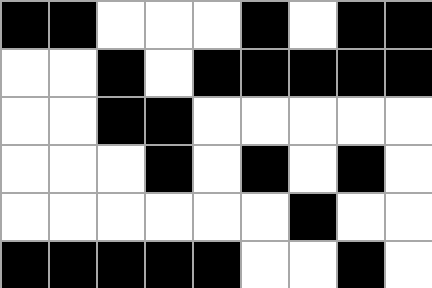[["black", "black", "white", "white", "white", "black", "white", "black", "black"], ["white", "white", "black", "white", "black", "black", "black", "black", "black"], ["white", "white", "black", "black", "white", "white", "white", "white", "white"], ["white", "white", "white", "black", "white", "black", "white", "black", "white"], ["white", "white", "white", "white", "white", "white", "black", "white", "white"], ["black", "black", "black", "black", "black", "white", "white", "black", "white"]]